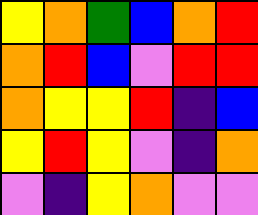[["yellow", "orange", "green", "blue", "orange", "red"], ["orange", "red", "blue", "violet", "red", "red"], ["orange", "yellow", "yellow", "red", "indigo", "blue"], ["yellow", "red", "yellow", "violet", "indigo", "orange"], ["violet", "indigo", "yellow", "orange", "violet", "violet"]]